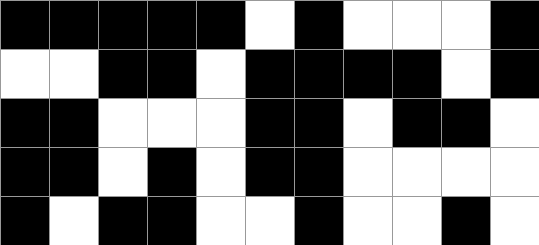[["black", "black", "black", "black", "black", "white", "black", "white", "white", "white", "black"], ["white", "white", "black", "black", "white", "black", "black", "black", "black", "white", "black"], ["black", "black", "white", "white", "white", "black", "black", "white", "black", "black", "white"], ["black", "black", "white", "black", "white", "black", "black", "white", "white", "white", "white"], ["black", "white", "black", "black", "white", "white", "black", "white", "white", "black", "white"]]